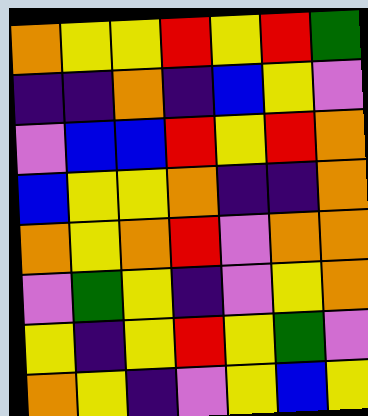[["orange", "yellow", "yellow", "red", "yellow", "red", "green"], ["indigo", "indigo", "orange", "indigo", "blue", "yellow", "violet"], ["violet", "blue", "blue", "red", "yellow", "red", "orange"], ["blue", "yellow", "yellow", "orange", "indigo", "indigo", "orange"], ["orange", "yellow", "orange", "red", "violet", "orange", "orange"], ["violet", "green", "yellow", "indigo", "violet", "yellow", "orange"], ["yellow", "indigo", "yellow", "red", "yellow", "green", "violet"], ["orange", "yellow", "indigo", "violet", "yellow", "blue", "yellow"]]